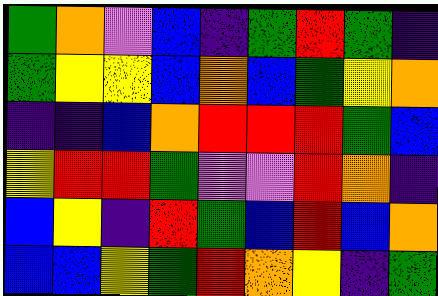[["green", "orange", "violet", "blue", "indigo", "green", "red", "green", "indigo"], ["green", "yellow", "yellow", "blue", "orange", "blue", "green", "yellow", "orange"], ["indigo", "indigo", "blue", "orange", "red", "red", "red", "green", "blue"], ["yellow", "red", "red", "green", "violet", "violet", "red", "orange", "indigo"], ["blue", "yellow", "indigo", "red", "green", "blue", "red", "blue", "orange"], ["blue", "blue", "yellow", "green", "red", "orange", "yellow", "indigo", "green"]]